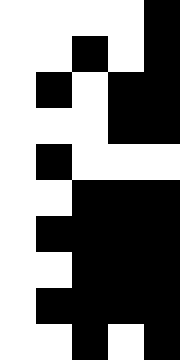[["white", "white", "white", "white", "black"], ["white", "white", "black", "white", "black"], ["white", "black", "white", "black", "black"], ["white", "white", "white", "black", "black"], ["white", "black", "white", "white", "white"], ["white", "white", "black", "black", "black"], ["white", "black", "black", "black", "black"], ["white", "white", "black", "black", "black"], ["white", "black", "black", "black", "black"], ["white", "white", "black", "white", "black"]]